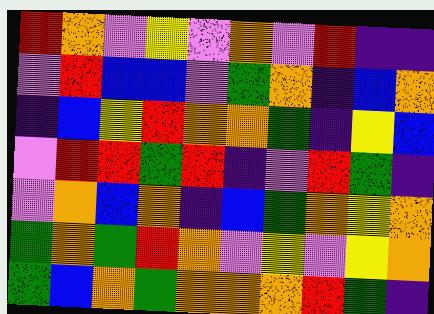[["red", "orange", "violet", "yellow", "violet", "orange", "violet", "red", "indigo", "indigo"], ["violet", "red", "blue", "blue", "violet", "green", "orange", "indigo", "blue", "orange"], ["indigo", "blue", "yellow", "red", "orange", "orange", "green", "indigo", "yellow", "blue"], ["violet", "red", "red", "green", "red", "indigo", "violet", "red", "green", "indigo"], ["violet", "orange", "blue", "orange", "indigo", "blue", "green", "orange", "yellow", "orange"], ["green", "orange", "green", "red", "orange", "violet", "yellow", "violet", "yellow", "orange"], ["green", "blue", "orange", "green", "orange", "orange", "orange", "red", "green", "indigo"]]